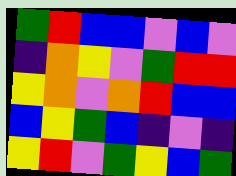[["green", "red", "blue", "blue", "violet", "blue", "violet"], ["indigo", "orange", "yellow", "violet", "green", "red", "red"], ["yellow", "orange", "violet", "orange", "red", "blue", "blue"], ["blue", "yellow", "green", "blue", "indigo", "violet", "indigo"], ["yellow", "red", "violet", "green", "yellow", "blue", "green"]]